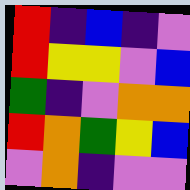[["red", "indigo", "blue", "indigo", "violet"], ["red", "yellow", "yellow", "violet", "blue"], ["green", "indigo", "violet", "orange", "orange"], ["red", "orange", "green", "yellow", "blue"], ["violet", "orange", "indigo", "violet", "violet"]]